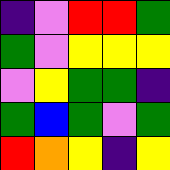[["indigo", "violet", "red", "red", "green"], ["green", "violet", "yellow", "yellow", "yellow"], ["violet", "yellow", "green", "green", "indigo"], ["green", "blue", "green", "violet", "green"], ["red", "orange", "yellow", "indigo", "yellow"]]